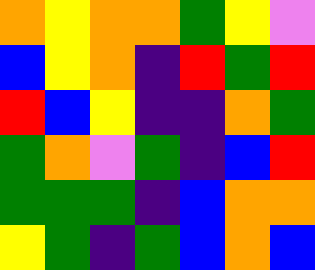[["orange", "yellow", "orange", "orange", "green", "yellow", "violet"], ["blue", "yellow", "orange", "indigo", "red", "green", "red"], ["red", "blue", "yellow", "indigo", "indigo", "orange", "green"], ["green", "orange", "violet", "green", "indigo", "blue", "red"], ["green", "green", "green", "indigo", "blue", "orange", "orange"], ["yellow", "green", "indigo", "green", "blue", "orange", "blue"]]